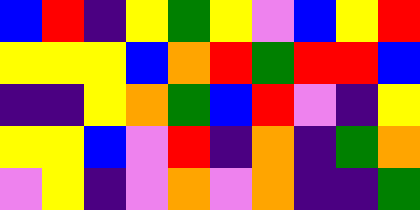[["blue", "red", "indigo", "yellow", "green", "yellow", "violet", "blue", "yellow", "red"], ["yellow", "yellow", "yellow", "blue", "orange", "red", "green", "red", "red", "blue"], ["indigo", "indigo", "yellow", "orange", "green", "blue", "red", "violet", "indigo", "yellow"], ["yellow", "yellow", "blue", "violet", "red", "indigo", "orange", "indigo", "green", "orange"], ["violet", "yellow", "indigo", "violet", "orange", "violet", "orange", "indigo", "indigo", "green"]]